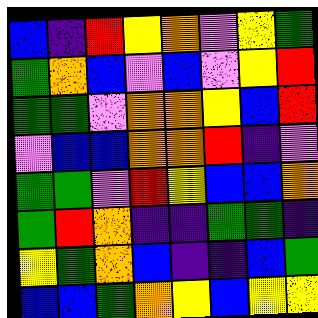[["blue", "indigo", "red", "yellow", "orange", "violet", "yellow", "green"], ["green", "orange", "blue", "violet", "blue", "violet", "yellow", "red"], ["green", "green", "violet", "orange", "orange", "yellow", "blue", "red"], ["violet", "blue", "blue", "orange", "orange", "red", "indigo", "violet"], ["green", "green", "violet", "red", "yellow", "blue", "blue", "orange"], ["green", "red", "orange", "indigo", "indigo", "green", "green", "indigo"], ["yellow", "green", "orange", "blue", "indigo", "indigo", "blue", "green"], ["blue", "blue", "green", "orange", "yellow", "blue", "yellow", "yellow"]]